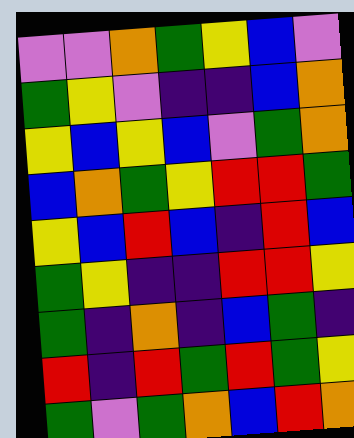[["violet", "violet", "orange", "green", "yellow", "blue", "violet"], ["green", "yellow", "violet", "indigo", "indigo", "blue", "orange"], ["yellow", "blue", "yellow", "blue", "violet", "green", "orange"], ["blue", "orange", "green", "yellow", "red", "red", "green"], ["yellow", "blue", "red", "blue", "indigo", "red", "blue"], ["green", "yellow", "indigo", "indigo", "red", "red", "yellow"], ["green", "indigo", "orange", "indigo", "blue", "green", "indigo"], ["red", "indigo", "red", "green", "red", "green", "yellow"], ["green", "violet", "green", "orange", "blue", "red", "orange"]]